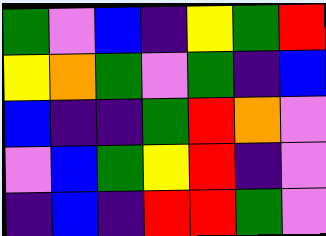[["green", "violet", "blue", "indigo", "yellow", "green", "red"], ["yellow", "orange", "green", "violet", "green", "indigo", "blue"], ["blue", "indigo", "indigo", "green", "red", "orange", "violet"], ["violet", "blue", "green", "yellow", "red", "indigo", "violet"], ["indigo", "blue", "indigo", "red", "red", "green", "violet"]]